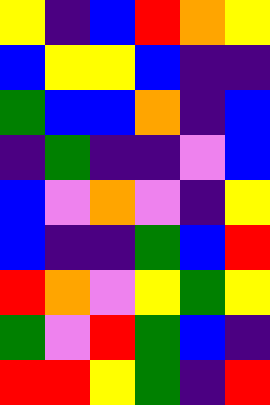[["yellow", "indigo", "blue", "red", "orange", "yellow"], ["blue", "yellow", "yellow", "blue", "indigo", "indigo"], ["green", "blue", "blue", "orange", "indigo", "blue"], ["indigo", "green", "indigo", "indigo", "violet", "blue"], ["blue", "violet", "orange", "violet", "indigo", "yellow"], ["blue", "indigo", "indigo", "green", "blue", "red"], ["red", "orange", "violet", "yellow", "green", "yellow"], ["green", "violet", "red", "green", "blue", "indigo"], ["red", "red", "yellow", "green", "indigo", "red"]]